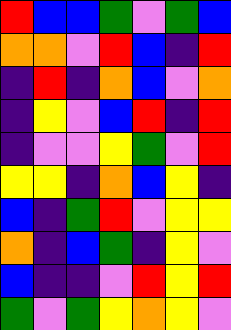[["red", "blue", "blue", "green", "violet", "green", "blue"], ["orange", "orange", "violet", "red", "blue", "indigo", "red"], ["indigo", "red", "indigo", "orange", "blue", "violet", "orange"], ["indigo", "yellow", "violet", "blue", "red", "indigo", "red"], ["indigo", "violet", "violet", "yellow", "green", "violet", "red"], ["yellow", "yellow", "indigo", "orange", "blue", "yellow", "indigo"], ["blue", "indigo", "green", "red", "violet", "yellow", "yellow"], ["orange", "indigo", "blue", "green", "indigo", "yellow", "violet"], ["blue", "indigo", "indigo", "violet", "red", "yellow", "red"], ["green", "violet", "green", "yellow", "orange", "yellow", "violet"]]